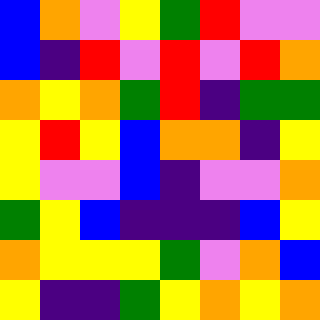[["blue", "orange", "violet", "yellow", "green", "red", "violet", "violet"], ["blue", "indigo", "red", "violet", "red", "violet", "red", "orange"], ["orange", "yellow", "orange", "green", "red", "indigo", "green", "green"], ["yellow", "red", "yellow", "blue", "orange", "orange", "indigo", "yellow"], ["yellow", "violet", "violet", "blue", "indigo", "violet", "violet", "orange"], ["green", "yellow", "blue", "indigo", "indigo", "indigo", "blue", "yellow"], ["orange", "yellow", "yellow", "yellow", "green", "violet", "orange", "blue"], ["yellow", "indigo", "indigo", "green", "yellow", "orange", "yellow", "orange"]]